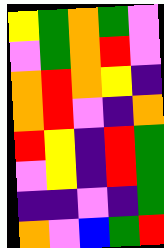[["yellow", "green", "orange", "green", "violet"], ["violet", "green", "orange", "red", "violet"], ["orange", "red", "orange", "yellow", "indigo"], ["orange", "red", "violet", "indigo", "orange"], ["red", "yellow", "indigo", "red", "green"], ["violet", "yellow", "indigo", "red", "green"], ["indigo", "indigo", "violet", "indigo", "green"], ["orange", "violet", "blue", "green", "red"]]